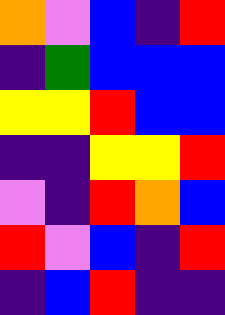[["orange", "violet", "blue", "indigo", "red"], ["indigo", "green", "blue", "blue", "blue"], ["yellow", "yellow", "red", "blue", "blue"], ["indigo", "indigo", "yellow", "yellow", "red"], ["violet", "indigo", "red", "orange", "blue"], ["red", "violet", "blue", "indigo", "red"], ["indigo", "blue", "red", "indigo", "indigo"]]